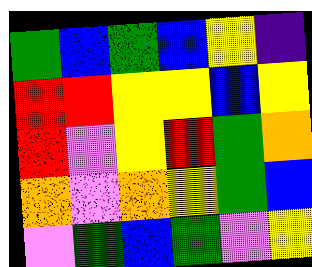[["green", "blue", "green", "blue", "yellow", "indigo"], ["red", "red", "yellow", "yellow", "blue", "yellow"], ["red", "violet", "yellow", "red", "green", "orange"], ["orange", "violet", "orange", "yellow", "green", "blue"], ["violet", "green", "blue", "green", "violet", "yellow"]]